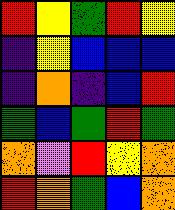[["red", "yellow", "green", "red", "yellow"], ["indigo", "yellow", "blue", "blue", "blue"], ["indigo", "orange", "indigo", "blue", "red"], ["green", "blue", "green", "red", "green"], ["orange", "violet", "red", "yellow", "orange"], ["red", "orange", "green", "blue", "orange"]]